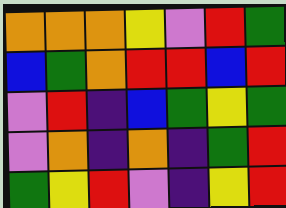[["orange", "orange", "orange", "yellow", "violet", "red", "green"], ["blue", "green", "orange", "red", "red", "blue", "red"], ["violet", "red", "indigo", "blue", "green", "yellow", "green"], ["violet", "orange", "indigo", "orange", "indigo", "green", "red"], ["green", "yellow", "red", "violet", "indigo", "yellow", "red"]]